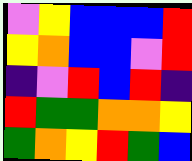[["violet", "yellow", "blue", "blue", "blue", "red"], ["yellow", "orange", "blue", "blue", "violet", "red"], ["indigo", "violet", "red", "blue", "red", "indigo"], ["red", "green", "green", "orange", "orange", "yellow"], ["green", "orange", "yellow", "red", "green", "blue"]]